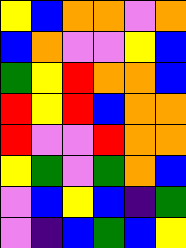[["yellow", "blue", "orange", "orange", "violet", "orange"], ["blue", "orange", "violet", "violet", "yellow", "blue"], ["green", "yellow", "red", "orange", "orange", "blue"], ["red", "yellow", "red", "blue", "orange", "orange"], ["red", "violet", "violet", "red", "orange", "orange"], ["yellow", "green", "violet", "green", "orange", "blue"], ["violet", "blue", "yellow", "blue", "indigo", "green"], ["violet", "indigo", "blue", "green", "blue", "yellow"]]